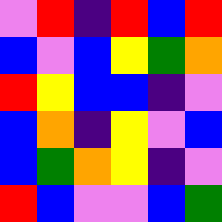[["violet", "red", "indigo", "red", "blue", "red"], ["blue", "violet", "blue", "yellow", "green", "orange"], ["red", "yellow", "blue", "blue", "indigo", "violet"], ["blue", "orange", "indigo", "yellow", "violet", "blue"], ["blue", "green", "orange", "yellow", "indigo", "violet"], ["red", "blue", "violet", "violet", "blue", "green"]]